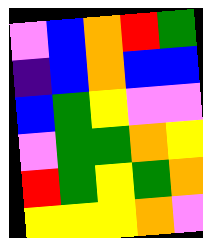[["violet", "blue", "orange", "red", "green"], ["indigo", "blue", "orange", "blue", "blue"], ["blue", "green", "yellow", "violet", "violet"], ["violet", "green", "green", "orange", "yellow"], ["red", "green", "yellow", "green", "orange"], ["yellow", "yellow", "yellow", "orange", "violet"]]